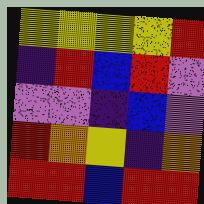[["yellow", "yellow", "yellow", "yellow", "red"], ["indigo", "red", "blue", "red", "violet"], ["violet", "violet", "indigo", "blue", "violet"], ["red", "orange", "yellow", "indigo", "orange"], ["red", "red", "blue", "red", "red"]]